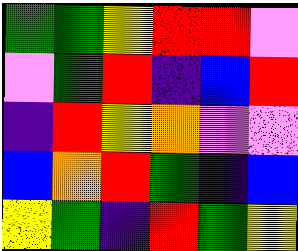[["green", "green", "yellow", "red", "red", "violet"], ["violet", "green", "red", "indigo", "blue", "red"], ["indigo", "red", "yellow", "orange", "violet", "violet"], ["blue", "orange", "red", "green", "indigo", "blue"], ["yellow", "green", "indigo", "red", "green", "yellow"]]